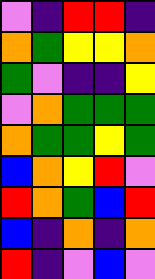[["violet", "indigo", "red", "red", "indigo"], ["orange", "green", "yellow", "yellow", "orange"], ["green", "violet", "indigo", "indigo", "yellow"], ["violet", "orange", "green", "green", "green"], ["orange", "green", "green", "yellow", "green"], ["blue", "orange", "yellow", "red", "violet"], ["red", "orange", "green", "blue", "red"], ["blue", "indigo", "orange", "indigo", "orange"], ["red", "indigo", "violet", "blue", "violet"]]